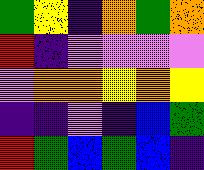[["green", "yellow", "indigo", "orange", "green", "orange"], ["red", "indigo", "violet", "violet", "violet", "violet"], ["violet", "orange", "orange", "yellow", "orange", "yellow"], ["indigo", "indigo", "violet", "indigo", "blue", "green"], ["red", "green", "blue", "green", "blue", "indigo"]]